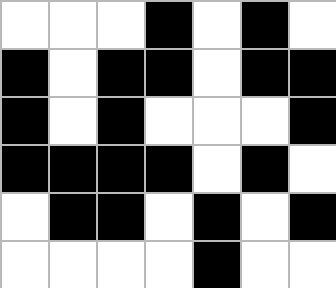[["white", "white", "white", "black", "white", "black", "white"], ["black", "white", "black", "black", "white", "black", "black"], ["black", "white", "black", "white", "white", "white", "black"], ["black", "black", "black", "black", "white", "black", "white"], ["white", "black", "black", "white", "black", "white", "black"], ["white", "white", "white", "white", "black", "white", "white"]]